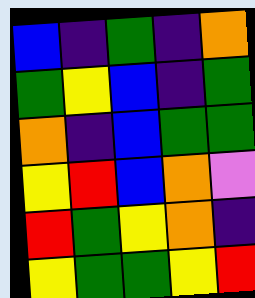[["blue", "indigo", "green", "indigo", "orange"], ["green", "yellow", "blue", "indigo", "green"], ["orange", "indigo", "blue", "green", "green"], ["yellow", "red", "blue", "orange", "violet"], ["red", "green", "yellow", "orange", "indigo"], ["yellow", "green", "green", "yellow", "red"]]